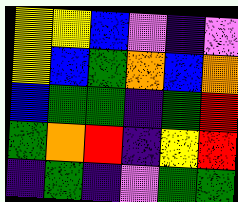[["yellow", "yellow", "blue", "violet", "indigo", "violet"], ["yellow", "blue", "green", "orange", "blue", "orange"], ["blue", "green", "green", "indigo", "green", "red"], ["green", "orange", "red", "indigo", "yellow", "red"], ["indigo", "green", "indigo", "violet", "green", "green"]]